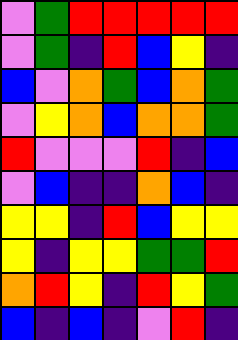[["violet", "green", "red", "red", "red", "red", "red"], ["violet", "green", "indigo", "red", "blue", "yellow", "indigo"], ["blue", "violet", "orange", "green", "blue", "orange", "green"], ["violet", "yellow", "orange", "blue", "orange", "orange", "green"], ["red", "violet", "violet", "violet", "red", "indigo", "blue"], ["violet", "blue", "indigo", "indigo", "orange", "blue", "indigo"], ["yellow", "yellow", "indigo", "red", "blue", "yellow", "yellow"], ["yellow", "indigo", "yellow", "yellow", "green", "green", "red"], ["orange", "red", "yellow", "indigo", "red", "yellow", "green"], ["blue", "indigo", "blue", "indigo", "violet", "red", "indigo"]]